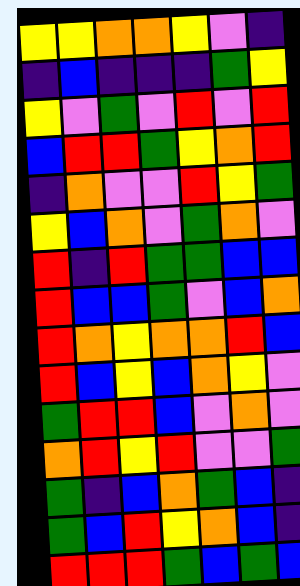[["yellow", "yellow", "orange", "orange", "yellow", "violet", "indigo"], ["indigo", "blue", "indigo", "indigo", "indigo", "green", "yellow"], ["yellow", "violet", "green", "violet", "red", "violet", "red"], ["blue", "red", "red", "green", "yellow", "orange", "red"], ["indigo", "orange", "violet", "violet", "red", "yellow", "green"], ["yellow", "blue", "orange", "violet", "green", "orange", "violet"], ["red", "indigo", "red", "green", "green", "blue", "blue"], ["red", "blue", "blue", "green", "violet", "blue", "orange"], ["red", "orange", "yellow", "orange", "orange", "red", "blue"], ["red", "blue", "yellow", "blue", "orange", "yellow", "violet"], ["green", "red", "red", "blue", "violet", "orange", "violet"], ["orange", "red", "yellow", "red", "violet", "violet", "green"], ["green", "indigo", "blue", "orange", "green", "blue", "indigo"], ["green", "blue", "red", "yellow", "orange", "blue", "indigo"], ["red", "red", "red", "green", "blue", "green", "blue"]]